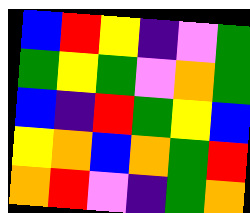[["blue", "red", "yellow", "indigo", "violet", "green"], ["green", "yellow", "green", "violet", "orange", "green"], ["blue", "indigo", "red", "green", "yellow", "blue"], ["yellow", "orange", "blue", "orange", "green", "red"], ["orange", "red", "violet", "indigo", "green", "orange"]]